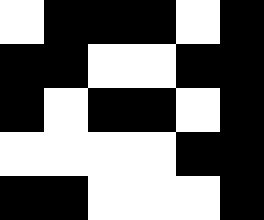[["white", "black", "black", "black", "white", "black"], ["black", "black", "white", "white", "black", "black"], ["black", "white", "black", "black", "white", "black"], ["white", "white", "white", "white", "black", "black"], ["black", "black", "white", "white", "white", "black"]]